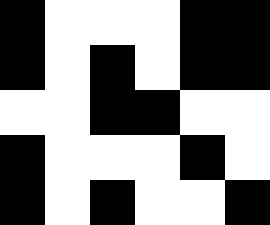[["black", "white", "white", "white", "black", "black"], ["black", "white", "black", "white", "black", "black"], ["white", "white", "black", "black", "white", "white"], ["black", "white", "white", "white", "black", "white"], ["black", "white", "black", "white", "white", "black"]]